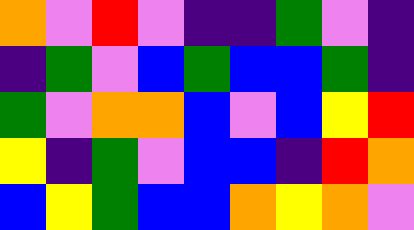[["orange", "violet", "red", "violet", "indigo", "indigo", "green", "violet", "indigo"], ["indigo", "green", "violet", "blue", "green", "blue", "blue", "green", "indigo"], ["green", "violet", "orange", "orange", "blue", "violet", "blue", "yellow", "red"], ["yellow", "indigo", "green", "violet", "blue", "blue", "indigo", "red", "orange"], ["blue", "yellow", "green", "blue", "blue", "orange", "yellow", "orange", "violet"]]